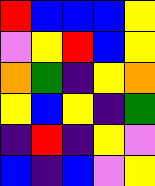[["red", "blue", "blue", "blue", "yellow"], ["violet", "yellow", "red", "blue", "yellow"], ["orange", "green", "indigo", "yellow", "orange"], ["yellow", "blue", "yellow", "indigo", "green"], ["indigo", "red", "indigo", "yellow", "violet"], ["blue", "indigo", "blue", "violet", "yellow"]]